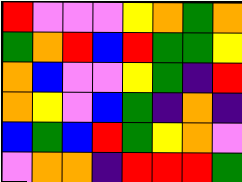[["red", "violet", "violet", "violet", "yellow", "orange", "green", "orange"], ["green", "orange", "red", "blue", "red", "green", "green", "yellow"], ["orange", "blue", "violet", "violet", "yellow", "green", "indigo", "red"], ["orange", "yellow", "violet", "blue", "green", "indigo", "orange", "indigo"], ["blue", "green", "blue", "red", "green", "yellow", "orange", "violet"], ["violet", "orange", "orange", "indigo", "red", "red", "red", "green"]]